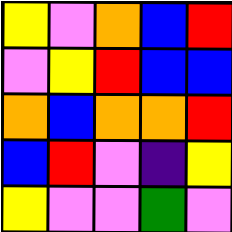[["yellow", "violet", "orange", "blue", "red"], ["violet", "yellow", "red", "blue", "blue"], ["orange", "blue", "orange", "orange", "red"], ["blue", "red", "violet", "indigo", "yellow"], ["yellow", "violet", "violet", "green", "violet"]]